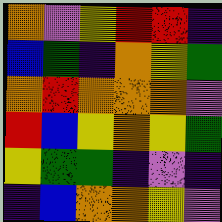[["orange", "violet", "yellow", "red", "red", "indigo"], ["blue", "green", "indigo", "orange", "yellow", "green"], ["orange", "red", "orange", "orange", "orange", "violet"], ["red", "blue", "yellow", "orange", "yellow", "green"], ["yellow", "green", "green", "indigo", "violet", "indigo"], ["indigo", "blue", "orange", "orange", "yellow", "violet"]]